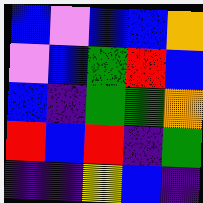[["blue", "violet", "blue", "blue", "orange"], ["violet", "blue", "green", "red", "blue"], ["blue", "indigo", "green", "green", "orange"], ["red", "blue", "red", "indigo", "green"], ["indigo", "indigo", "yellow", "blue", "indigo"]]